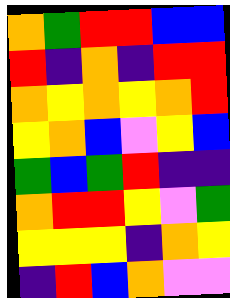[["orange", "green", "red", "red", "blue", "blue"], ["red", "indigo", "orange", "indigo", "red", "red"], ["orange", "yellow", "orange", "yellow", "orange", "red"], ["yellow", "orange", "blue", "violet", "yellow", "blue"], ["green", "blue", "green", "red", "indigo", "indigo"], ["orange", "red", "red", "yellow", "violet", "green"], ["yellow", "yellow", "yellow", "indigo", "orange", "yellow"], ["indigo", "red", "blue", "orange", "violet", "violet"]]